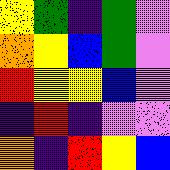[["yellow", "green", "indigo", "green", "violet"], ["orange", "yellow", "blue", "green", "violet"], ["red", "yellow", "yellow", "blue", "violet"], ["indigo", "red", "indigo", "violet", "violet"], ["orange", "indigo", "red", "yellow", "blue"]]